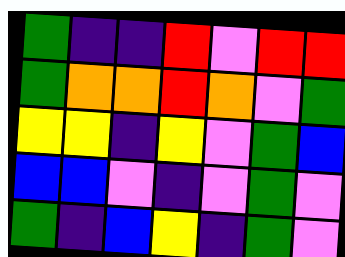[["green", "indigo", "indigo", "red", "violet", "red", "red"], ["green", "orange", "orange", "red", "orange", "violet", "green"], ["yellow", "yellow", "indigo", "yellow", "violet", "green", "blue"], ["blue", "blue", "violet", "indigo", "violet", "green", "violet"], ["green", "indigo", "blue", "yellow", "indigo", "green", "violet"]]